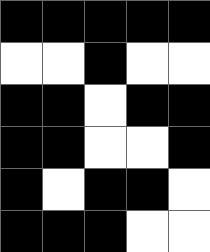[["black", "black", "black", "black", "black"], ["white", "white", "black", "white", "white"], ["black", "black", "white", "black", "black"], ["black", "black", "white", "white", "black"], ["black", "white", "black", "black", "white"], ["black", "black", "black", "white", "white"]]